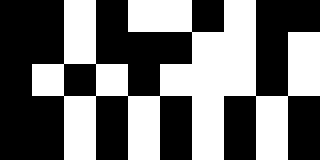[["black", "black", "white", "black", "white", "white", "black", "white", "black", "black"], ["black", "black", "white", "black", "black", "black", "white", "white", "black", "white"], ["black", "white", "black", "white", "black", "white", "white", "white", "black", "white"], ["black", "black", "white", "black", "white", "black", "white", "black", "white", "black"], ["black", "black", "white", "black", "white", "black", "white", "black", "white", "black"]]